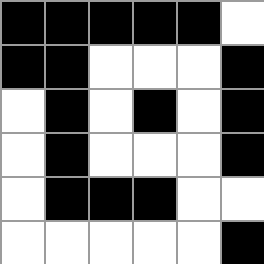[["black", "black", "black", "black", "black", "white"], ["black", "black", "white", "white", "white", "black"], ["white", "black", "white", "black", "white", "black"], ["white", "black", "white", "white", "white", "black"], ["white", "black", "black", "black", "white", "white"], ["white", "white", "white", "white", "white", "black"]]